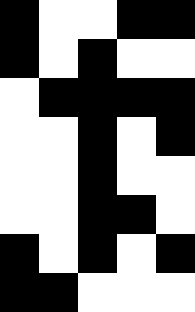[["black", "white", "white", "black", "black"], ["black", "white", "black", "white", "white"], ["white", "black", "black", "black", "black"], ["white", "white", "black", "white", "black"], ["white", "white", "black", "white", "white"], ["white", "white", "black", "black", "white"], ["black", "white", "black", "white", "black"], ["black", "black", "white", "white", "white"]]